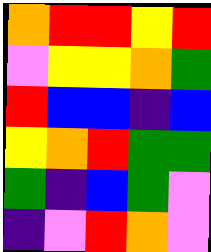[["orange", "red", "red", "yellow", "red"], ["violet", "yellow", "yellow", "orange", "green"], ["red", "blue", "blue", "indigo", "blue"], ["yellow", "orange", "red", "green", "green"], ["green", "indigo", "blue", "green", "violet"], ["indigo", "violet", "red", "orange", "violet"]]